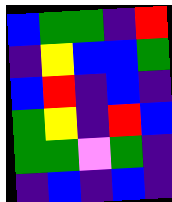[["blue", "green", "green", "indigo", "red"], ["indigo", "yellow", "blue", "blue", "green"], ["blue", "red", "indigo", "blue", "indigo"], ["green", "yellow", "indigo", "red", "blue"], ["green", "green", "violet", "green", "indigo"], ["indigo", "blue", "indigo", "blue", "indigo"]]